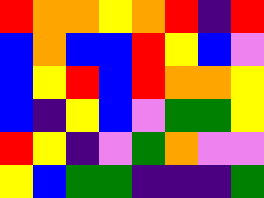[["red", "orange", "orange", "yellow", "orange", "red", "indigo", "red"], ["blue", "orange", "blue", "blue", "red", "yellow", "blue", "violet"], ["blue", "yellow", "red", "blue", "red", "orange", "orange", "yellow"], ["blue", "indigo", "yellow", "blue", "violet", "green", "green", "yellow"], ["red", "yellow", "indigo", "violet", "green", "orange", "violet", "violet"], ["yellow", "blue", "green", "green", "indigo", "indigo", "indigo", "green"]]